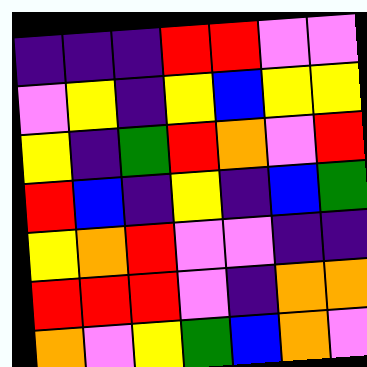[["indigo", "indigo", "indigo", "red", "red", "violet", "violet"], ["violet", "yellow", "indigo", "yellow", "blue", "yellow", "yellow"], ["yellow", "indigo", "green", "red", "orange", "violet", "red"], ["red", "blue", "indigo", "yellow", "indigo", "blue", "green"], ["yellow", "orange", "red", "violet", "violet", "indigo", "indigo"], ["red", "red", "red", "violet", "indigo", "orange", "orange"], ["orange", "violet", "yellow", "green", "blue", "orange", "violet"]]